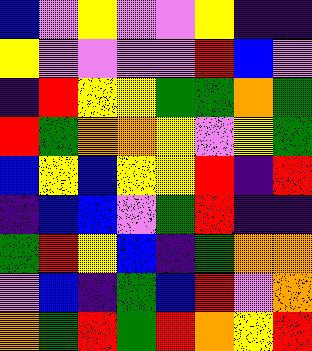[["blue", "violet", "yellow", "violet", "violet", "yellow", "indigo", "indigo"], ["yellow", "violet", "violet", "violet", "violet", "red", "blue", "violet"], ["indigo", "red", "yellow", "yellow", "green", "green", "orange", "green"], ["red", "green", "orange", "orange", "yellow", "violet", "yellow", "green"], ["blue", "yellow", "blue", "yellow", "yellow", "red", "indigo", "red"], ["indigo", "blue", "blue", "violet", "green", "red", "indigo", "indigo"], ["green", "red", "yellow", "blue", "indigo", "green", "orange", "orange"], ["violet", "blue", "indigo", "green", "blue", "red", "violet", "orange"], ["orange", "green", "red", "green", "red", "orange", "yellow", "red"]]